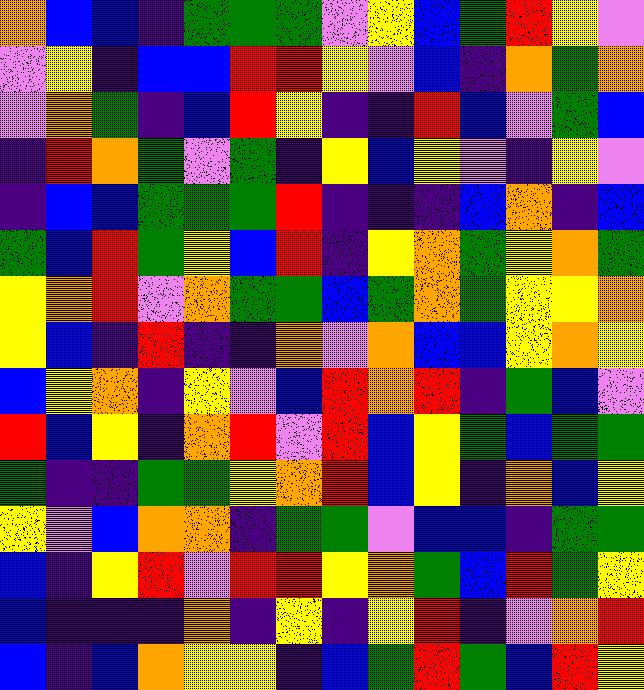[["orange", "blue", "blue", "indigo", "green", "green", "green", "violet", "yellow", "blue", "green", "red", "yellow", "violet"], ["violet", "yellow", "indigo", "blue", "blue", "red", "red", "yellow", "violet", "blue", "indigo", "orange", "green", "orange"], ["violet", "orange", "green", "indigo", "blue", "red", "yellow", "indigo", "indigo", "red", "blue", "violet", "green", "blue"], ["indigo", "red", "orange", "green", "violet", "green", "indigo", "yellow", "blue", "yellow", "violet", "indigo", "yellow", "violet"], ["indigo", "blue", "blue", "green", "green", "green", "red", "indigo", "indigo", "indigo", "blue", "orange", "indigo", "blue"], ["green", "blue", "red", "green", "yellow", "blue", "red", "indigo", "yellow", "orange", "green", "yellow", "orange", "green"], ["yellow", "orange", "red", "violet", "orange", "green", "green", "blue", "green", "orange", "green", "yellow", "yellow", "orange"], ["yellow", "blue", "indigo", "red", "indigo", "indigo", "orange", "violet", "orange", "blue", "blue", "yellow", "orange", "yellow"], ["blue", "yellow", "orange", "indigo", "yellow", "violet", "blue", "red", "orange", "red", "indigo", "green", "blue", "violet"], ["red", "blue", "yellow", "indigo", "orange", "red", "violet", "red", "blue", "yellow", "green", "blue", "green", "green"], ["green", "indigo", "indigo", "green", "green", "yellow", "orange", "red", "blue", "yellow", "indigo", "orange", "blue", "yellow"], ["yellow", "violet", "blue", "orange", "orange", "indigo", "green", "green", "violet", "blue", "blue", "indigo", "green", "green"], ["blue", "indigo", "yellow", "red", "violet", "red", "red", "yellow", "orange", "green", "blue", "red", "green", "yellow"], ["blue", "indigo", "indigo", "indigo", "orange", "indigo", "yellow", "indigo", "yellow", "red", "indigo", "violet", "orange", "red"], ["blue", "indigo", "blue", "orange", "yellow", "yellow", "indigo", "blue", "green", "red", "green", "blue", "red", "yellow"]]